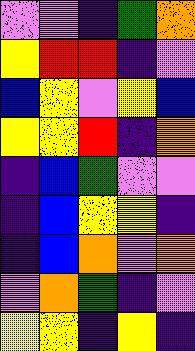[["violet", "violet", "indigo", "green", "orange"], ["yellow", "red", "red", "indigo", "violet"], ["blue", "yellow", "violet", "yellow", "blue"], ["yellow", "yellow", "red", "indigo", "orange"], ["indigo", "blue", "green", "violet", "violet"], ["indigo", "blue", "yellow", "yellow", "indigo"], ["indigo", "blue", "orange", "violet", "orange"], ["violet", "orange", "green", "indigo", "violet"], ["yellow", "yellow", "indigo", "yellow", "indigo"]]